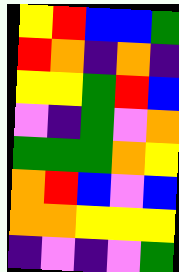[["yellow", "red", "blue", "blue", "green"], ["red", "orange", "indigo", "orange", "indigo"], ["yellow", "yellow", "green", "red", "blue"], ["violet", "indigo", "green", "violet", "orange"], ["green", "green", "green", "orange", "yellow"], ["orange", "red", "blue", "violet", "blue"], ["orange", "orange", "yellow", "yellow", "yellow"], ["indigo", "violet", "indigo", "violet", "green"]]